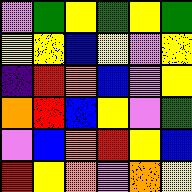[["violet", "green", "yellow", "green", "yellow", "green"], ["yellow", "yellow", "blue", "yellow", "violet", "yellow"], ["indigo", "red", "orange", "blue", "violet", "yellow"], ["orange", "red", "blue", "yellow", "violet", "green"], ["violet", "blue", "orange", "red", "yellow", "blue"], ["red", "yellow", "orange", "violet", "orange", "yellow"]]